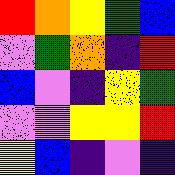[["red", "orange", "yellow", "green", "blue"], ["violet", "green", "orange", "indigo", "red"], ["blue", "violet", "indigo", "yellow", "green"], ["violet", "violet", "yellow", "yellow", "red"], ["yellow", "blue", "indigo", "violet", "indigo"]]